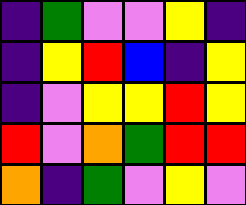[["indigo", "green", "violet", "violet", "yellow", "indigo"], ["indigo", "yellow", "red", "blue", "indigo", "yellow"], ["indigo", "violet", "yellow", "yellow", "red", "yellow"], ["red", "violet", "orange", "green", "red", "red"], ["orange", "indigo", "green", "violet", "yellow", "violet"]]